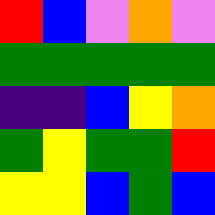[["red", "blue", "violet", "orange", "violet"], ["green", "green", "green", "green", "green"], ["indigo", "indigo", "blue", "yellow", "orange"], ["green", "yellow", "green", "green", "red"], ["yellow", "yellow", "blue", "green", "blue"]]